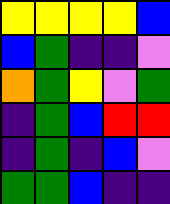[["yellow", "yellow", "yellow", "yellow", "blue"], ["blue", "green", "indigo", "indigo", "violet"], ["orange", "green", "yellow", "violet", "green"], ["indigo", "green", "blue", "red", "red"], ["indigo", "green", "indigo", "blue", "violet"], ["green", "green", "blue", "indigo", "indigo"]]